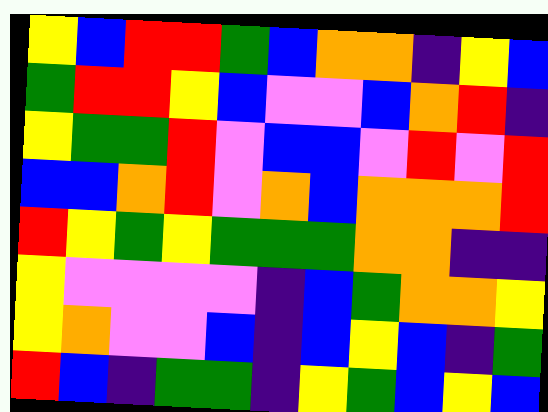[["yellow", "blue", "red", "red", "green", "blue", "orange", "orange", "indigo", "yellow", "blue"], ["green", "red", "red", "yellow", "blue", "violet", "violet", "blue", "orange", "red", "indigo"], ["yellow", "green", "green", "red", "violet", "blue", "blue", "violet", "red", "violet", "red"], ["blue", "blue", "orange", "red", "violet", "orange", "blue", "orange", "orange", "orange", "red"], ["red", "yellow", "green", "yellow", "green", "green", "green", "orange", "orange", "indigo", "indigo"], ["yellow", "violet", "violet", "violet", "violet", "indigo", "blue", "green", "orange", "orange", "yellow"], ["yellow", "orange", "violet", "violet", "blue", "indigo", "blue", "yellow", "blue", "indigo", "green"], ["red", "blue", "indigo", "green", "green", "indigo", "yellow", "green", "blue", "yellow", "blue"]]